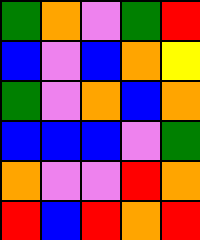[["green", "orange", "violet", "green", "red"], ["blue", "violet", "blue", "orange", "yellow"], ["green", "violet", "orange", "blue", "orange"], ["blue", "blue", "blue", "violet", "green"], ["orange", "violet", "violet", "red", "orange"], ["red", "blue", "red", "orange", "red"]]